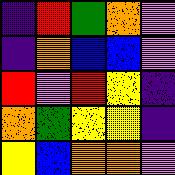[["indigo", "red", "green", "orange", "violet"], ["indigo", "orange", "blue", "blue", "violet"], ["red", "violet", "red", "yellow", "indigo"], ["orange", "green", "yellow", "yellow", "indigo"], ["yellow", "blue", "orange", "orange", "violet"]]